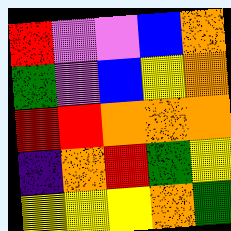[["red", "violet", "violet", "blue", "orange"], ["green", "violet", "blue", "yellow", "orange"], ["red", "red", "orange", "orange", "orange"], ["indigo", "orange", "red", "green", "yellow"], ["yellow", "yellow", "yellow", "orange", "green"]]